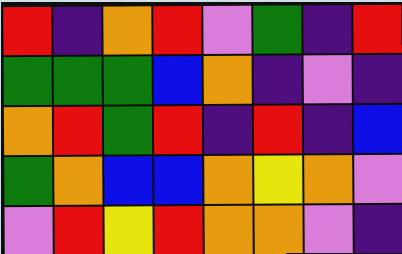[["red", "indigo", "orange", "red", "violet", "green", "indigo", "red"], ["green", "green", "green", "blue", "orange", "indigo", "violet", "indigo"], ["orange", "red", "green", "red", "indigo", "red", "indigo", "blue"], ["green", "orange", "blue", "blue", "orange", "yellow", "orange", "violet"], ["violet", "red", "yellow", "red", "orange", "orange", "violet", "indigo"]]